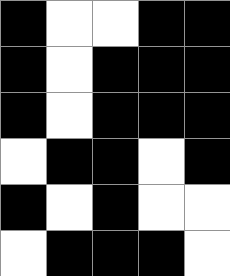[["black", "white", "white", "black", "black"], ["black", "white", "black", "black", "black"], ["black", "white", "black", "black", "black"], ["white", "black", "black", "white", "black"], ["black", "white", "black", "white", "white"], ["white", "black", "black", "black", "white"]]